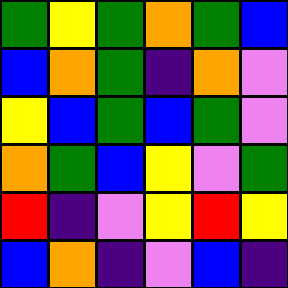[["green", "yellow", "green", "orange", "green", "blue"], ["blue", "orange", "green", "indigo", "orange", "violet"], ["yellow", "blue", "green", "blue", "green", "violet"], ["orange", "green", "blue", "yellow", "violet", "green"], ["red", "indigo", "violet", "yellow", "red", "yellow"], ["blue", "orange", "indigo", "violet", "blue", "indigo"]]